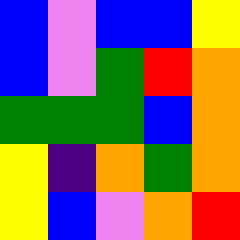[["blue", "violet", "blue", "blue", "yellow"], ["blue", "violet", "green", "red", "orange"], ["green", "green", "green", "blue", "orange"], ["yellow", "indigo", "orange", "green", "orange"], ["yellow", "blue", "violet", "orange", "red"]]